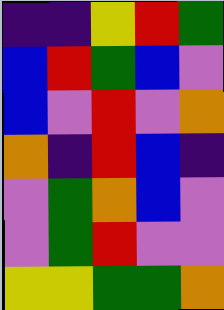[["indigo", "indigo", "yellow", "red", "green"], ["blue", "red", "green", "blue", "violet"], ["blue", "violet", "red", "violet", "orange"], ["orange", "indigo", "red", "blue", "indigo"], ["violet", "green", "orange", "blue", "violet"], ["violet", "green", "red", "violet", "violet"], ["yellow", "yellow", "green", "green", "orange"]]